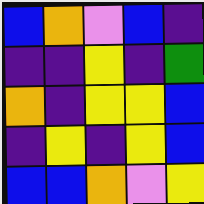[["blue", "orange", "violet", "blue", "indigo"], ["indigo", "indigo", "yellow", "indigo", "green"], ["orange", "indigo", "yellow", "yellow", "blue"], ["indigo", "yellow", "indigo", "yellow", "blue"], ["blue", "blue", "orange", "violet", "yellow"]]